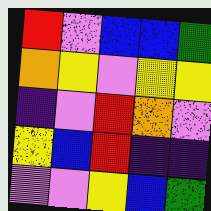[["red", "violet", "blue", "blue", "green"], ["orange", "yellow", "violet", "yellow", "yellow"], ["indigo", "violet", "red", "orange", "violet"], ["yellow", "blue", "red", "indigo", "indigo"], ["violet", "violet", "yellow", "blue", "green"]]